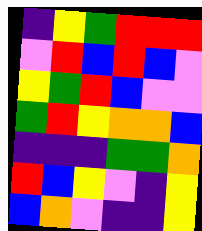[["indigo", "yellow", "green", "red", "red", "red"], ["violet", "red", "blue", "red", "blue", "violet"], ["yellow", "green", "red", "blue", "violet", "violet"], ["green", "red", "yellow", "orange", "orange", "blue"], ["indigo", "indigo", "indigo", "green", "green", "orange"], ["red", "blue", "yellow", "violet", "indigo", "yellow"], ["blue", "orange", "violet", "indigo", "indigo", "yellow"]]